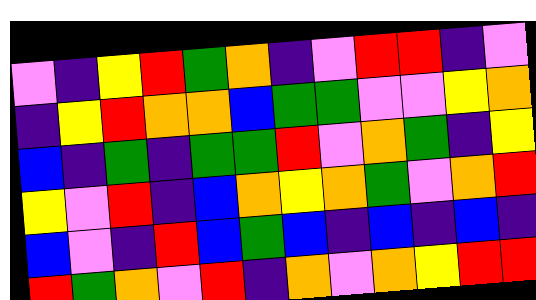[["violet", "indigo", "yellow", "red", "green", "orange", "indigo", "violet", "red", "red", "indigo", "violet"], ["indigo", "yellow", "red", "orange", "orange", "blue", "green", "green", "violet", "violet", "yellow", "orange"], ["blue", "indigo", "green", "indigo", "green", "green", "red", "violet", "orange", "green", "indigo", "yellow"], ["yellow", "violet", "red", "indigo", "blue", "orange", "yellow", "orange", "green", "violet", "orange", "red"], ["blue", "violet", "indigo", "red", "blue", "green", "blue", "indigo", "blue", "indigo", "blue", "indigo"], ["red", "green", "orange", "violet", "red", "indigo", "orange", "violet", "orange", "yellow", "red", "red"]]